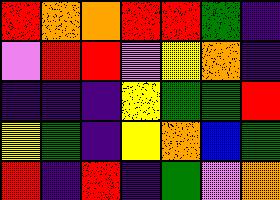[["red", "orange", "orange", "red", "red", "green", "indigo"], ["violet", "red", "red", "violet", "yellow", "orange", "indigo"], ["indigo", "indigo", "indigo", "yellow", "green", "green", "red"], ["yellow", "green", "indigo", "yellow", "orange", "blue", "green"], ["red", "indigo", "red", "indigo", "green", "violet", "orange"]]